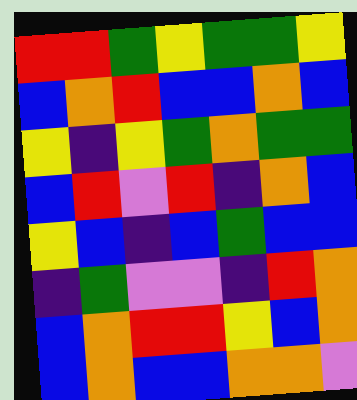[["red", "red", "green", "yellow", "green", "green", "yellow"], ["blue", "orange", "red", "blue", "blue", "orange", "blue"], ["yellow", "indigo", "yellow", "green", "orange", "green", "green"], ["blue", "red", "violet", "red", "indigo", "orange", "blue"], ["yellow", "blue", "indigo", "blue", "green", "blue", "blue"], ["indigo", "green", "violet", "violet", "indigo", "red", "orange"], ["blue", "orange", "red", "red", "yellow", "blue", "orange"], ["blue", "orange", "blue", "blue", "orange", "orange", "violet"]]